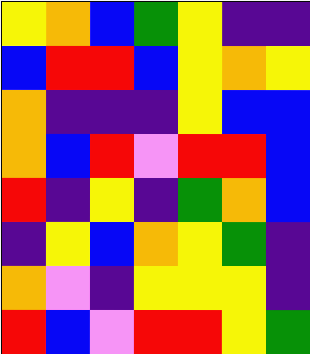[["yellow", "orange", "blue", "green", "yellow", "indigo", "indigo"], ["blue", "red", "red", "blue", "yellow", "orange", "yellow"], ["orange", "indigo", "indigo", "indigo", "yellow", "blue", "blue"], ["orange", "blue", "red", "violet", "red", "red", "blue"], ["red", "indigo", "yellow", "indigo", "green", "orange", "blue"], ["indigo", "yellow", "blue", "orange", "yellow", "green", "indigo"], ["orange", "violet", "indigo", "yellow", "yellow", "yellow", "indigo"], ["red", "blue", "violet", "red", "red", "yellow", "green"]]